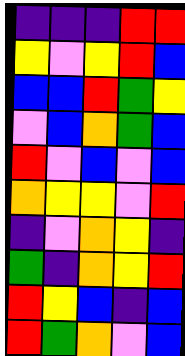[["indigo", "indigo", "indigo", "red", "red"], ["yellow", "violet", "yellow", "red", "blue"], ["blue", "blue", "red", "green", "yellow"], ["violet", "blue", "orange", "green", "blue"], ["red", "violet", "blue", "violet", "blue"], ["orange", "yellow", "yellow", "violet", "red"], ["indigo", "violet", "orange", "yellow", "indigo"], ["green", "indigo", "orange", "yellow", "red"], ["red", "yellow", "blue", "indigo", "blue"], ["red", "green", "orange", "violet", "blue"]]